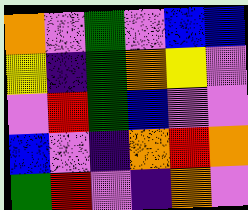[["orange", "violet", "green", "violet", "blue", "blue"], ["yellow", "indigo", "green", "orange", "yellow", "violet"], ["violet", "red", "green", "blue", "violet", "violet"], ["blue", "violet", "indigo", "orange", "red", "orange"], ["green", "red", "violet", "indigo", "orange", "violet"]]